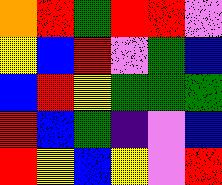[["orange", "red", "green", "red", "red", "violet"], ["yellow", "blue", "red", "violet", "green", "blue"], ["blue", "red", "yellow", "green", "green", "green"], ["red", "blue", "green", "indigo", "violet", "blue"], ["red", "yellow", "blue", "yellow", "violet", "red"]]